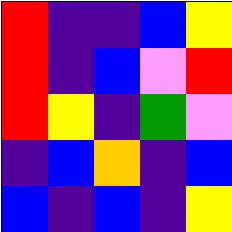[["red", "indigo", "indigo", "blue", "yellow"], ["red", "indigo", "blue", "violet", "red"], ["red", "yellow", "indigo", "green", "violet"], ["indigo", "blue", "orange", "indigo", "blue"], ["blue", "indigo", "blue", "indigo", "yellow"]]